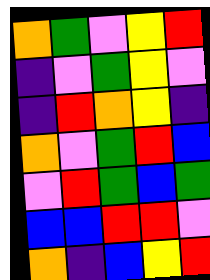[["orange", "green", "violet", "yellow", "red"], ["indigo", "violet", "green", "yellow", "violet"], ["indigo", "red", "orange", "yellow", "indigo"], ["orange", "violet", "green", "red", "blue"], ["violet", "red", "green", "blue", "green"], ["blue", "blue", "red", "red", "violet"], ["orange", "indigo", "blue", "yellow", "red"]]